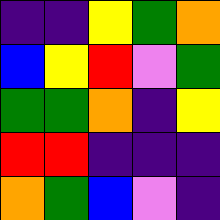[["indigo", "indigo", "yellow", "green", "orange"], ["blue", "yellow", "red", "violet", "green"], ["green", "green", "orange", "indigo", "yellow"], ["red", "red", "indigo", "indigo", "indigo"], ["orange", "green", "blue", "violet", "indigo"]]